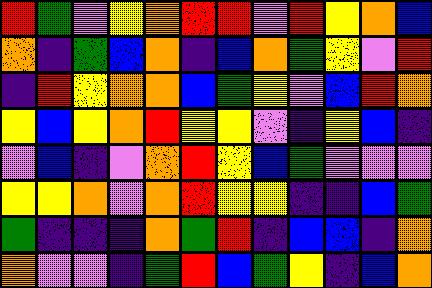[["red", "green", "violet", "yellow", "orange", "red", "red", "violet", "red", "yellow", "orange", "blue"], ["orange", "indigo", "green", "blue", "orange", "indigo", "blue", "orange", "green", "yellow", "violet", "red"], ["indigo", "red", "yellow", "orange", "orange", "blue", "green", "yellow", "violet", "blue", "red", "orange"], ["yellow", "blue", "yellow", "orange", "red", "yellow", "yellow", "violet", "indigo", "yellow", "blue", "indigo"], ["violet", "blue", "indigo", "violet", "orange", "red", "yellow", "blue", "green", "violet", "violet", "violet"], ["yellow", "yellow", "orange", "violet", "orange", "red", "yellow", "yellow", "indigo", "indigo", "blue", "green"], ["green", "indigo", "indigo", "indigo", "orange", "green", "red", "indigo", "blue", "blue", "indigo", "orange"], ["orange", "violet", "violet", "indigo", "green", "red", "blue", "green", "yellow", "indigo", "blue", "orange"]]